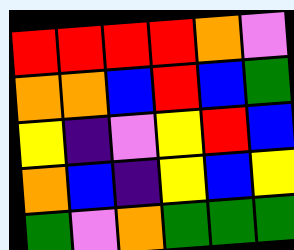[["red", "red", "red", "red", "orange", "violet"], ["orange", "orange", "blue", "red", "blue", "green"], ["yellow", "indigo", "violet", "yellow", "red", "blue"], ["orange", "blue", "indigo", "yellow", "blue", "yellow"], ["green", "violet", "orange", "green", "green", "green"]]